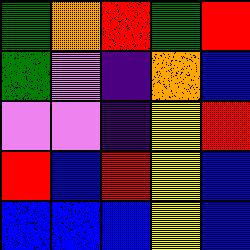[["green", "orange", "red", "green", "red"], ["green", "violet", "indigo", "orange", "blue"], ["violet", "violet", "indigo", "yellow", "red"], ["red", "blue", "red", "yellow", "blue"], ["blue", "blue", "blue", "yellow", "blue"]]